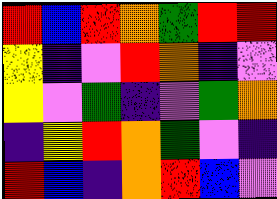[["red", "blue", "red", "orange", "green", "red", "red"], ["yellow", "indigo", "violet", "red", "orange", "indigo", "violet"], ["yellow", "violet", "green", "indigo", "violet", "green", "orange"], ["indigo", "yellow", "red", "orange", "green", "violet", "indigo"], ["red", "blue", "indigo", "orange", "red", "blue", "violet"]]